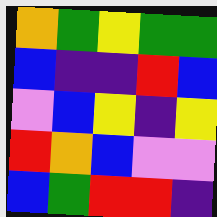[["orange", "green", "yellow", "green", "green"], ["blue", "indigo", "indigo", "red", "blue"], ["violet", "blue", "yellow", "indigo", "yellow"], ["red", "orange", "blue", "violet", "violet"], ["blue", "green", "red", "red", "indigo"]]